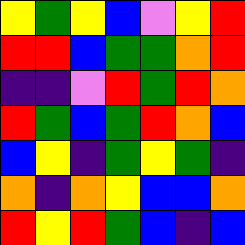[["yellow", "green", "yellow", "blue", "violet", "yellow", "red"], ["red", "red", "blue", "green", "green", "orange", "red"], ["indigo", "indigo", "violet", "red", "green", "red", "orange"], ["red", "green", "blue", "green", "red", "orange", "blue"], ["blue", "yellow", "indigo", "green", "yellow", "green", "indigo"], ["orange", "indigo", "orange", "yellow", "blue", "blue", "orange"], ["red", "yellow", "red", "green", "blue", "indigo", "blue"]]